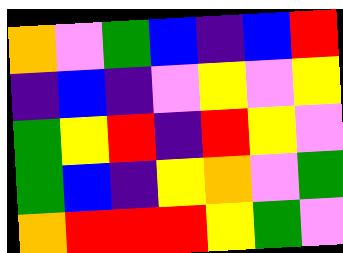[["orange", "violet", "green", "blue", "indigo", "blue", "red"], ["indigo", "blue", "indigo", "violet", "yellow", "violet", "yellow"], ["green", "yellow", "red", "indigo", "red", "yellow", "violet"], ["green", "blue", "indigo", "yellow", "orange", "violet", "green"], ["orange", "red", "red", "red", "yellow", "green", "violet"]]